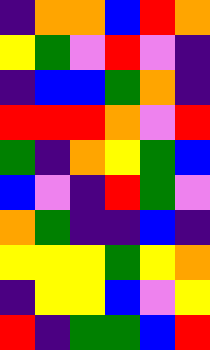[["indigo", "orange", "orange", "blue", "red", "orange"], ["yellow", "green", "violet", "red", "violet", "indigo"], ["indigo", "blue", "blue", "green", "orange", "indigo"], ["red", "red", "red", "orange", "violet", "red"], ["green", "indigo", "orange", "yellow", "green", "blue"], ["blue", "violet", "indigo", "red", "green", "violet"], ["orange", "green", "indigo", "indigo", "blue", "indigo"], ["yellow", "yellow", "yellow", "green", "yellow", "orange"], ["indigo", "yellow", "yellow", "blue", "violet", "yellow"], ["red", "indigo", "green", "green", "blue", "red"]]